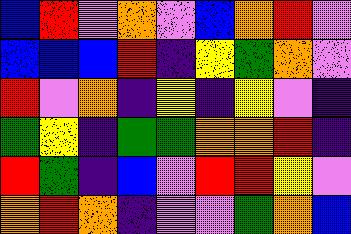[["blue", "red", "violet", "orange", "violet", "blue", "orange", "red", "violet"], ["blue", "blue", "blue", "red", "indigo", "yellow", "green", "orange", "violet"], ["red", "violet", "orange", "indigo", "yellow", "indigo", "yellow", "violet", "indigo"], ["green", "yellow", "indigo", "green", "green", "orange", "orange", "red", "indigo"], ["red", "green", "indigo", "blue", "violet", "red", "red", "yellow", "violet"], ["orange", "red", "orange", "indigo", "violet", "violet", "green", "orange", "blue"]]